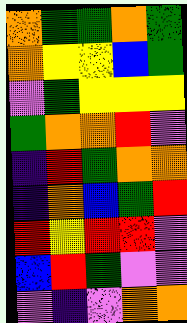[["orange", "green", "green", "orange", "green"], ["orange", "yellow", "yellow", "blue", "green"], ["violet", "green", "yellow", "yellow", "yellow"], ["green", "orange", "orange", "red", "violet"], ["indigo", "red", "green", "orange", "orange"], ["indigo", "orange", "blue", "green", "red"], ["red", "yellow", "red", "red", "violet"], ["blue", "red", "green", "violet", "violet"], ["violet", "indigo", "violet", "orange", "orange"]]